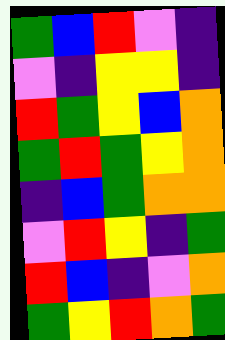[["green", "blue", "red", "violet", "indigo"], ["violet", "indigo", "yellow", "yellow", "indigo"], ["red", "green", "yellow", "blue", "orange"], ["green", "red", "green", "yellow", "orange"], ["indigo", "blue", "green", "orange", "orange"], ["violet", "red", "yellow", "indigo", "green"], ["red", "blue", "indigo", "violet", "orange"], ["green", "yellow", "red", "orange", "green"]]